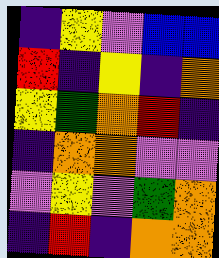[["indigo", "yellow", "violet", "blue", "blue"], ["red", "indigo", "yellow", "indigo", "orange"], ["yellow", "green", "orange", "red", "indigo"], ["indigo", "orange", "orange", "violet", "violet"], ["violet", "yellow", "violet", "green", "orange"], ["indigo", "red", "indigo", "orange", "orange"]]